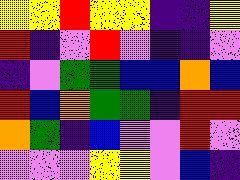[["yellow", "yellow", "red", "yellow", "yellow", "indigo", "indigo", "yellow"], ["red", "indigo", "violet", "red", "violet", "indigo", "indigo", "violet"], ["indigo", "violet", "green", "green", "blue", "blue", "orange", "blue"], ["red", "blue", "orange", "green", "green", "indigo", "red", "red"], ["orange", "green", "indigo", "blue", "violet", "violet", "red", "violet"], ["violet", "violet", "violet", "yellow", "yellow", "violet", "blue", "indigo"]]